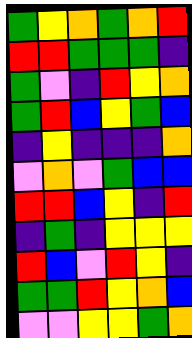[["green", "yellow", "orange", "green", "orange", "red"], ["red", "red", "green", "green", "green", "indigo"], ["green", "violet", "indigo", "red", "yellow", "orange"], ["green", "red", "blue", "yellow", "green", "blue"], ["indigo", "yellow", "indigo", "indigo", "indigo", "orange"], ["violet", "orange", "violet", "green", "blue", "blue"], ["red", "red", "blue", "yellow", "indigo", "red"], ["indigo", "green", "indigo", "yellow", "yellow", "yellow"], ["red", "blue", "violet", "red", "yellow", "indigo"], ["green", "green", "red", "yellow", "orange", "blue"], ["violet", "violet", "yellow", "yellow", "green", "orange"]]